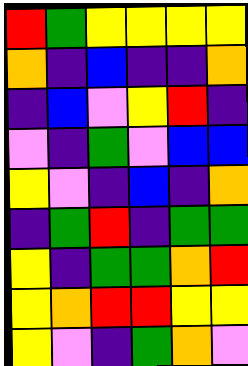[["red", "green", "yellow", "yellow", "yellow", "yellow"], ["orange", "indigo", "blue", "indigo", "indigo", "orange"], ["indigo", "blue", "violet", "yellow", "red", "indigo"], ["violet", "indigo", "green", "violet", "blue", "blue"], ["yellow", "violet", "indigo", "blue", "indigo", "orange"], ["indigo", "green", "red", "indigo", "green", "green"], ["yellow", "indigo", "green", "green", "orange", "red"], ["yellow", "orange", "red", "red", "yellow", "yellow"], ["yellow", "violet", "indigo", "green", "orange", "violet"]]